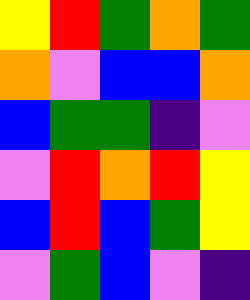[["yellow", "red", "green", "orange", "green"], ["orange", "violet", "blue", "blue", "orange"], ["blue", "green", "green", "indigo", "violet"], ["violet", "red", "orange", "red", "yellow"], ["blue", "red", "blue", "green", "yellow"], ["violet", "green", "blue", "violet", "indigo"]]